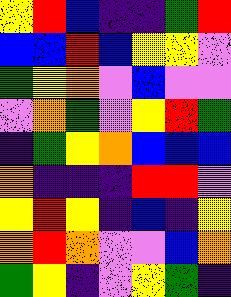[["yellow", "red", "blue", "indigo", "indigo", "green", "red"], ["blue", "blue", "red", "blue", "yellow", "yellow", "violet"], ["green", "yellow", "orange", "violet", "blue", "violet", "violet"], ["violet", "orange", "green", "violet", "yellow", "red", "green"], ["indigo", "green", "yellow", "orange", "blue", "blue", "blue"], ["orange", "indigo", "indigo", "indigo", "red", "red", "violet"], ["yellow", "red", "yellow", "indigo", "blue", "indigo", "yellow"], ["orange", "red", "orange", "violet", "violet", "blue", "orange"], ["green", "yellow", "indigo", "violet", "yellow", "green", "indigo"]]